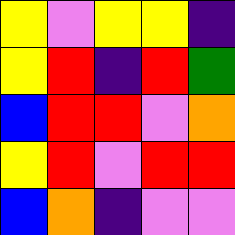[["yellow", "violet", "yellow", "yellow", "indigo"], ["yellow", "red", "indigo", "red", "green"], ["blue", "red", "red", "violet", "orange"], ["yellow", "red", "violet", "red", "red"], ["blue", "orange", "indigo", "violet", "violet"]]